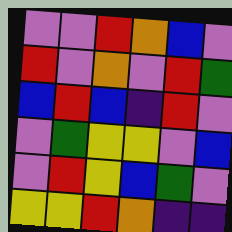[["violet", "violet", "red", "orange", "blue", "violet"], ["red", "violet", "orange", "violet", "red", "green"], ["blue", "red", "blue", "indigo", "red", "violet"], ["violet", "green", "yellow", "yellow", "violet", "blue"], ["violet", "red", "yellow", "blue", "green", "violet"], ["yellow", "yellow", "red", "orange", "indigo", "indigo"]]